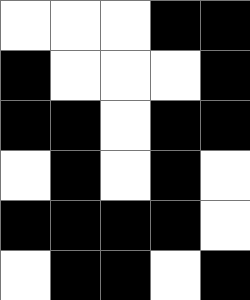[["white", "white", "white", "black", "black"], ["black", "white", "white", "white", "black"], ["black", "black", "white", "black", "black"], ["white", "black", "white", "black", "white"], ["black", "black", "black", "black", "white"], ["white", "black", "black", "white", "black"]]